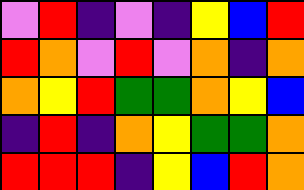[["violet", "red", "indigo", "violet", "indigo", "yellow", "blue", "red"], ["red", "orange", "violet", "red", "violet", "orange", "indigo", "orange"], ["orange", "yellow", "red", "green", "green", "orange", "yellow", "blue"], ["indigo", "red", "indigo", "orange", "yellow", "green", "green", "orange"], ["red", "red", "red", "indigo", "yellow", "blue", "red", "orange"]]